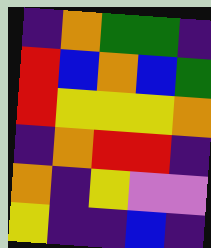[["indigo", "orange", "green", "green", "indigo"], ["red", "blue", "orange", "blue", "green"], ["red", "yellow", "yellow", "yellow", "orange"], ["indigo", "orange", "red", "red", "indigo"], ["orange", "indigo", "yellow", "violet", "violet"], ["yellow", "indigo", "indigo", "blue", "indigo"]]